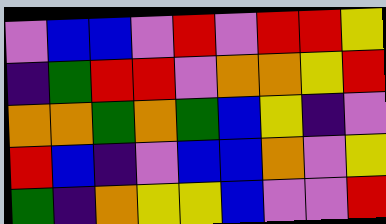[["violet", "blue", "blue", "violet", "red", "violet", "red", "red", "yellow"], ["indigo", "green", "red", "red", "violet", "orange", "orange", "yellow", "red"], ["orange", "orange", "green", "orange", "green", "blue", "yellow", "indigo", "violet"], ["red", "blue", "indigo", "violet", "blue", "blue", "orange", "violet", "yellow"], ["green", "indigo", "orange", "yellow", "yellow", "blue", "violet", "violet", "red"]]